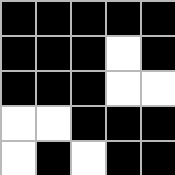[["black", "black", "black", "black", "black"], ["black", "black", "black", "white", "black"], ["black", "black", "black", "white", "white"], ["white", "white", "black", "black", "black"], ["white", "black", "white", "black", "black"]]